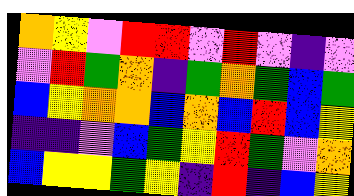[["orange", "yellow", "violet", "red", "red", "violet", "red", "violet", "indigo", "violet"], ["violet", "red", "green", "orange", "indigo", "green", "orange", "green", "blue", "green"], ["blue", "yellow", "orange", "orange", "blue", "orange", "blue", "red", "blue", "yellow"], ["indigo", "indigo", "violet", "blue", "green", "yellow", "red", "green", "violet", "orange"], ["blue", "yellow", "yellow", "green", "yellow", "indigo", "red", "indigo", "blue", "yellow"]]